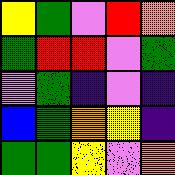[["yellow", "green", "violet", "red", "orange"], ["green", "red", "red", "violet", "green"], ["violet", "green", "indigo", "violet", "indigo"], ["blue", "green", "orange", "yellow", "indigo"], ["green", "green", "yellow", "violet", "orange"]]